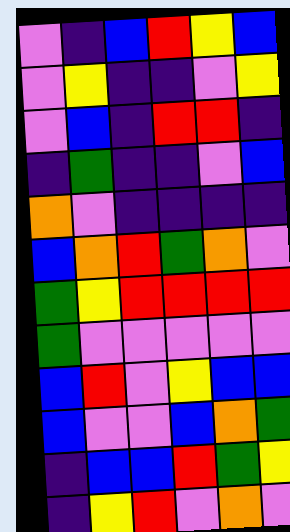[["violet", "indigo", "blue", "red", "yellow", "blue"], ["violet", "yellow", "indigo", "indigo", "violet", "yellow"], ["violet", "blue", "indigo", "red", "red", "indigo"], ["indigo", "green", "indigo", "indigo", "violet", "blue"], ["orange", "violet", "indigo", "indigo", "indigo", "indigo"], ["blue", "orange", "red", "green", "orange", "violet"], ["green", "yellow", "red", "red", "red", "red"], ["green", "violet", "violet", "violet", "violet", "violet"], ["blue", "red", "violet", "yellow", "blue", "blue"], ["blue", "violet", "violet", "blue", "orange", "green"], ["indigo", "blue", "blue", "red", "green", "yellow"], ["indigo", "yellow", "red", "violet", "orange", "violet"]]